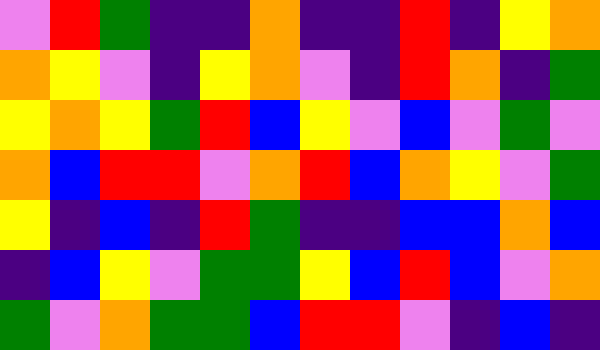[["violet", "red", "green", "indigo", "indigo", "orange", "indigo", "indigo", "red", "indigo", "yellow", "orange"], ["orange", "yellow", "violet", "indigo", "yellow", "orange", "violet", "indigo", "red", "orange", "indigo", "green"], ["yellow", "orange", "yellow", "green", "red", "blue", "yellow", "violet", "blue", "violet", "green", "violet"], ["orange", "blue", "red", "red", "violet", "orange", "red", "blue", "orange", "yellow", "violet", "green"], ["yellow", "indigo", "blue", "indigo", "red", "green", "indigo", "indigo", "blue", "blue", "orange", "blue"], ["indigo", "blue", "yellow", "violet", "green", "green", "yellow", "blue", "red", "blue", "violet", "orange"], ["green", "violet", "orange", "green", "green", "blue", "red", "red", "violet", "indigo", "blue", "indigo"]]